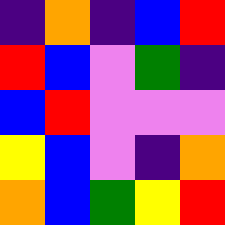[["indigo", "orange", "indigo", "blue", "red"], ["red", "blue", "violet", "green", "indigo"], ["blue", "red", "violet", "violet", "violet"], ["yellow", "blue", "violet", "indigo", "orange"], ["orange", "blue", "green", "yellow", "red"]]